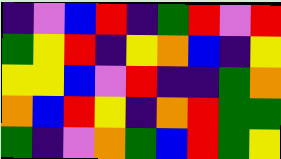[["indigo", "violet", "blue", "red", "indigo", "green", "red", "violet", "red"], ["green", "yellow", "red", "indigo", "yellow", "orange", "blue", "indigo", "yellow"], ["yellow", "yellow", "blue", "violet", "red", "indigo", "indigo", "green", "orange"], ["orange", "blue", "red", "yellow", "indigo", "orange", "red", "green", "green"], ["green", "indigo", "violet", "orange", "green", "blue", "red", "green", "yellow"]]